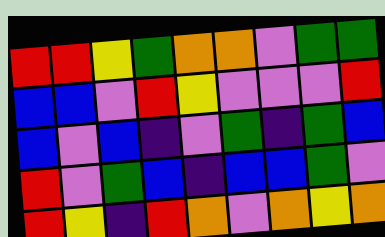[["red", "red", "yellow", "green", "orange", "orange", "violet", "green", "green"], ["blue", "blue", "violet", "red", "yellow", "violet", "violet", "violet", "red"], ["blue", "violet", "blue", "indigo", "violet", "green", "indigo", "green", "blue"], ["red", "violet", "green", "blue", "indigo", "blue", "blue", "green", "violet"], ["red", "yellow", "indigo", "red", "orange", "violet", "orange", "yellow", "orange"]]